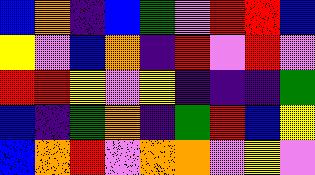[["blue", "orange", "indigo", "blue", "green", "violet", "red", "red", "blue"], ["yellow", "violet", "blue", "orange", "indigo", "red", "violet", "red", "violet"], ["red", "red", "yellow", "violet", "yellow", "indigo", "indigo", "indigo", "green"], ["blue", "indigo", "green", "orange", "indigo", "green", "red", "blue", "yellow"], ["blue", "orange", "red", "violet", "orange", "orange", "violet", "yellow", "violet"]]